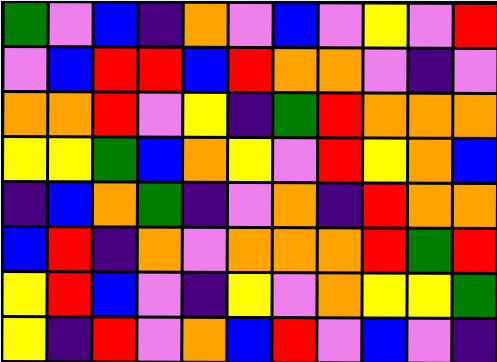[["green", "violet", "blue", "indigo", "orange", "violet", "blue", "violet", "yellow", "violet", "red"], ["violet", "blue", "red", "red", "blue", "red", "orange", "orange", "violet", "indigo", "violet"], ["orange", "orange", "red", "violet", "yellow", "indigo", "green", "red", "orange", "orange", "orange"], ["yellow", "yellow", "green", "blue", "orange", "yellow", "violet", "red", "yellow", "orange", "blue"], ["indigo", "blue", "orange", "green", "indigo", "violet", "orange", "indigo", "red", "orange", "orange"], ["blue", "red", "indigo", "orange", "violet", "orange", "orange", "orange", "red", "green", "red"], ["yellow", "red", "blue", "violet", "indigo", "yellow", "violet", "orange", "yellow", "yellow", "green"], ["yellow", "indigo", "red", "violet", "orange", "blue", "red", "violet", "blue", "violet", "indigo"]]